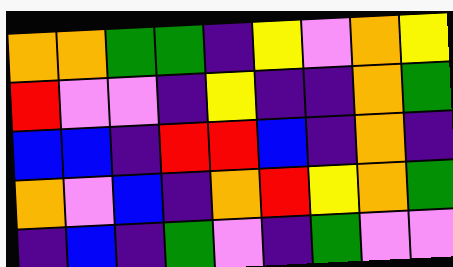[["orange", "orange", "green", "green", "indigo", "yellow", "violet", "orange", "yellow"], ["red", "violet", "violet", "indigo", "yellow", "indigo", "indigo", "orange", "green"], ["blue", "blue", "indigo", "red", "red", "blue", "indigo", "orange", "indigo"], ["orange", "violet", "blue", "indigo", "orange", "red", "yellow", "orange", "green"], ["indigo", "blue", "indigo", "green", "violet", "indigo", "green", "violet", "violet"]]